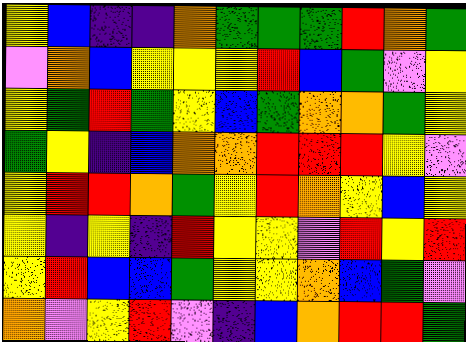[["yellow", "blue", "indigo", "indigo", "orange", "green", "green", "green", "red", "orange", "green"], ["violet", "orange", "blue", "yellow", "yellow", "yellow", "red", "blue", "green", "violet", "yellow"], ["yellow", "green", "red", "green", "yellow", "blue", "green", "orange", "orange", "green", "yellow"], ["green", "yellow", "indigo", "blue", "orange", "orange", "red", "red", "red", "yellow", "violet"], ["yellow", "red", "red", "orange", "green", "yellow", "red", "orange", "yellow", "blue", "yellow"], ["yellow", "indigo", "yellow", "indigo", "red", "yellow", "yellow", "violet", "red", "yellow", "red"], ["yellow", "red", "blue", "blue", "green", "yellow", "yellow", "orange", "blue", "green", "violet"], ["orange", "violet", "yellow", "red", "violet", "indigo", "blue", "orange", "red", "red", "green"]]